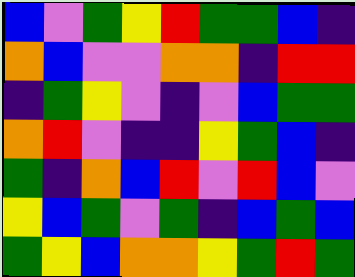[["blue", "violet", "green", "yellow", "red", "green", "green", "blue", "indigo"], ["orange", "blue", "violet", "violet", "orange", "orange", "indigo", "red", "red"], ["indigo", "green", "yellow", "violet", "indigo", "violet", "blue", "green", "green"], ["orange", "red", "violet", "indigo", "indigo", "yellow", "green", "blue", "indigo"], ["green", "indigo", "orange", "blue", "red", "violet", "red", "blue", "violet"], ["yellow", "blue", "green", "violet", "green", "indigo", "blue", "green", "blue"], ["green", "yellow", "blue", "orange", "orange", "yellow", "green", "red", "green"]]